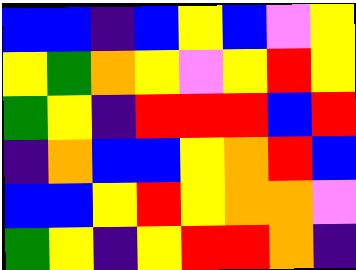[["blue", "blue", "indigo", "blue", "yellow", "blue", "violet", "yellow"], ["yellow", "green", "orange", "yellow", "violet", "yellow", "red", "yellow"], ["green", "yellow", "indigo", "red", "red", "red", "blue", "red"], ["indigo", "orange", "blue", "blue", "yellow", "orange", "red", "blue"], ["blue", "blue", "yellow", "red", "yellow", "orange", "orange", "violet"], ["green", "yellow", "indigo", "yellow", "red", "red", "orange", "indigo"]]